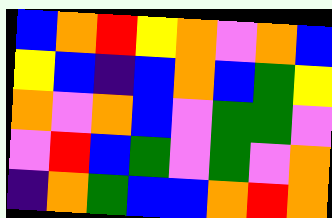[["blue", "orange", "red", "yellow", "orange", "violet", "orange", "blue"], ["yellow", "blue", "indigo", "blue", "orange", "blue", "green", "yellow"], ["orange", "violet", "orange", "blue", "violet", "green", "green", "violet"], ["violet", "red", "blue", "green", "violet", "green", "violet", "orange"], ["indigo", "orange", "green", "blue", "blue", "orange", "red", "orange"]]